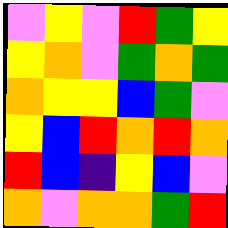[["violet", "yellow", "violet", "red", "green", "yellow"], ["yellow", "orange", "violet", "green", "orange", "green"], ["orange", "yellow", "yellow", "blue", "green", "violet"], ["yellow", "blue", "red", "orange", "red", "orange"], ["red", "blue", "indigo", "yellow", "blue", "violet"], ["orange", "violet", "orange", "orange", "green", "red"]]